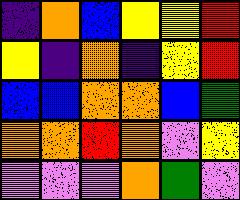[["indigo", "orange", "blue", "yellow", "yellow", "red"], ["yellow", "indigo", "orange", "indigo", "yellow", "red"], ["blue", "blue", "orange", "orange", "blue", "green"], ["orange", "orange", "red", "orange", "violet", "yellow"], ["violet", "violet", "violet", "orange", "green", "violet"]]